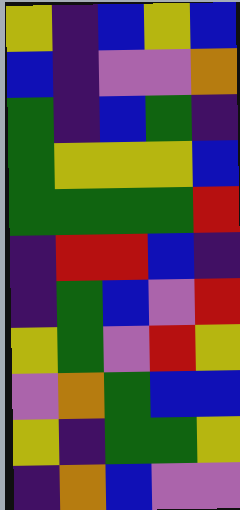[["yellow", "indigo", "blue", "yellow", "blue"], ["blue", "indigo", "violet", "violet", "orange"], ["green", "indigo", "blue", "green", "indigo"], ["green", "yellow", "yellow", "yellow", "blue"], ["green", "green", "green", "green", "red"], ["indigo", "red", "red", "blue", "indigo"], ["indigo", "green", "blue", "violet", "red"], ["yellow", "green", "violet", "red", "yellow"], ["violet", "orange", "green", "blue", "blue"], ["yellow", "indigo", "green", "green", "yellow"], ["indigo", "orange", "blue", "violet", "violet"]]